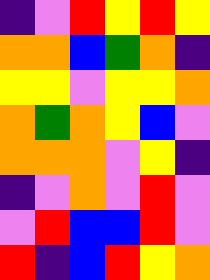[["indigo", "violet", "red", "yellow", "red", "yellow"], ["orange", "orange", "blue", "green", "orange", "indigo"], ["yellow", "yellow", "violet", "yellow", "yellow", "orange"], ["orange", "green", "orange", "yellow", "blue", "violet"], ["orange", "orange", "orange", "violet", "yellow", "indigo"], ["indigo", "violet", "orange", "violet", "red", "violet"], ["violet", "red", "blue", "blue", "red", "violet"], ["red", "indigo", "blue", "red", "yellow", "orange"]]